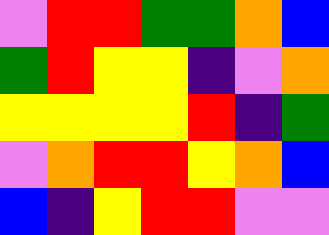[["violet", "red", "red", "green", "green", "orange", "blue"], ["green", "red", "yellow", "yellow", "indigo", "violet", "orange"], ["yellow", "yellow", "yellow", "yellow", "red", "indigo", "green"], ["violet", "orange", "red", "red", "yellow", "orange", "blue"], ["blue", "indigo", "yellow", "red", "red", "violet", "violet"]]